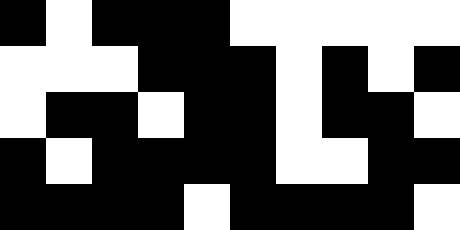[["black", "white", "black", "black", "black", "white", "white", "white", "white", "white"], ["white", "white", "white", "black", "black", "black", "white", "black", "white", "black"], ["white", "black", "black", "white", "black", "black", "white", "black", "black", "white"], ["black", "white", "black", "black", "black", "black", "white", "white", "black", "black"], ["black", "black", "black", "black", "white", "black", "black", "black", "black", "white"]]